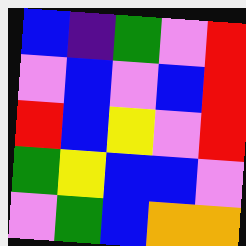[["blue", "indigo", "green", "violet", "red"], ["violet", "blue", "violet", "blue", "red"], ["red", "blue", "yellow", "violet", "red"], ["green", "yellow", "blue", "blue", "violet"], ["violet", "green", "blue", "orange", "orange"]]